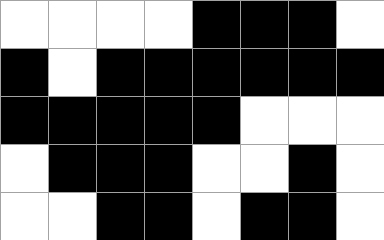[["white", "white", "white", "white", "black", "black", "black", "white"], ["black", "white", "black", "black", "black", "black", "black", "black"], ["black", "black", "black", "black", "black", "white", "white", "white"], ["white", "black", "black", "black", "white", "white", "black", "white"], ["white", "white", "black", "black", "white", "black", "black", "white"]]